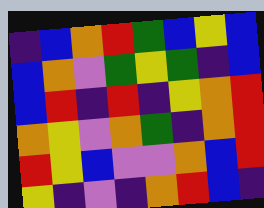[["indigo", "blue", "orange", "red", "green", "blue", "yellow", "blue"], ["blue", "orange", "violet", "green", "yellow", "green", "indigo", "blue"], ["blue", "red", "indigo", "red", "indigo", "yellow", "orange", "red"], ["orange", "yellow", "violet", "orange", "green", "indigo", "orange", "red"], ["red", "yellow", "blue", "violet", "violet", "orange", "blue", "red"], ["yellow", "indigo", "violet", "indigo", "orange", "red", "blue", "indigo"]]